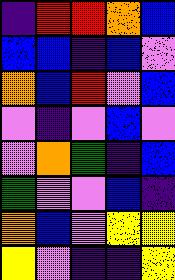[["indigo", "red", "red", "orange", "blue"], ["blue", "blue", "indigo", "blue", "violet"], ["orange", "blue", "red", "violet", "blue"], ["violet", "indigo", "violet", "blue", "violet"], ["violet", "orange", "green", "indigo", "blue"], ["green", "violet", "violet", "blue", "indigo"], ["orange", "blue", "violet", "yellow", "yellow"], ["yellow", "violet", "indigo", "indigo", "yellow"]]